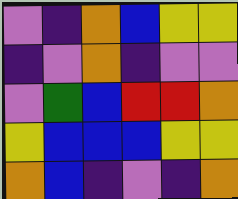[["violet", "indigo", "orange", "blue", "yellow", "yellow"], ["indigo", "violet", "orange", "indigo", "violet", "violet"], ["violet", "green", "blue", "red", "red", "orange"], ["yellow", "blue", "blue", "blue", "yellow", "yellow"], ["orange", "blue", "indigo", "violet", "indigo", "orange"]]